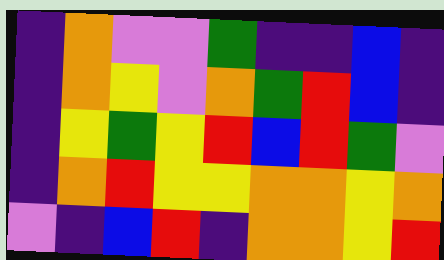[["indigo", "orange", "violet", "violet", "green", "indigo", "indigo", "blue", "indigo"], ["indigo", "orange", "yellow", "violet", "orange", "green", "red", "blue", "indigo"], ["indigo", "yellow", "green", "yellow", "red", "blue", "red", "green", "violet"], ["indigo", "orange", "red", "yellow", "yellow", "orange", "orange", "yellow", "orange"], ["violet", "indigo", "blue", "red", "indigo", "orange", "orange", "yellow", "red"]]